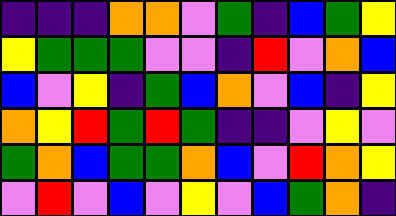[["indigo", "indigo", "indigo", "orange", "orange", "violet", "green", "indigo", "blue", "green", "yellow"], ["yellow", "green", "green", "green", "violet", "violet", "indigo", "red", "violet", "orange", "blue"], ["blue", "violet", "yellow", "indigo", "green", "blue", "orange", "violet", "blue", "indigo", "yellow"], ["orange", "yellow", "red", "green", "red", "green", "indigo", "indigo", "violet", "yellow", "violet"], ["green", "orange", "blue", "green", "green", "orange", "blue", "violet", "red", "orange", "yellow"], ["violet", "red", "violet", "blue", "violet", "yellow", "violet", "blue", "green", "orange", "indigo"]]